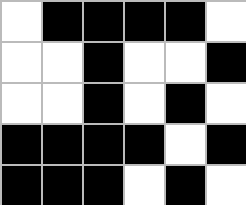[["white", "black", "black", "black", "black", "white"], ["white", "white", "black", "white", "white", "black"], ["white", "white", "black", "white", "black", "white"], ["black", "black", "black", "black", "white", "black"], ["black", "black", "black", "white", "black", "white"]]